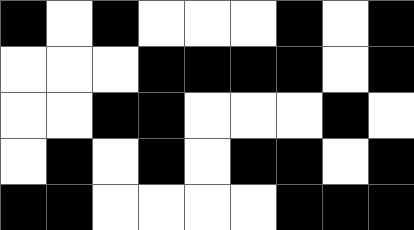[["black", "white", "black", "white", "white", "white", "black", "white", "black"], ["white", "white", "white", "black", "black", "black", "black", "white", "black"], ["white", "white", "black", "black", "white", "white", "white", "black", "white"], ["white", "black", "white", "black", "white", "black", "black", "white", "black"], ["black", "black", "white", "white", "white", "white", "black", "black", "black"]]